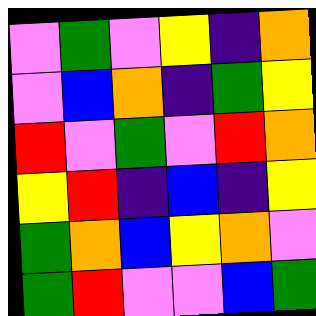[["violet", "green", "violet", "yellow", "indigo", "orange"], ["violet", "blue", "orange", "indigo", "green", "yellow"], ["red", "violet", "green", "violet", "red", "orange"], ["yellow", "red", "indigo", "blue", "indigo", "yellow"], ["green", "orange", "blue", "yellow", "orange", "violet"], ["green", "red", "violet", "violet", "blue", "green"]]